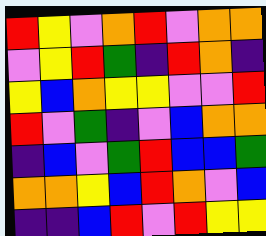[["red", "yellow", "violet", "orange", "red", "violet", "orange", "orange"], ["violet", "yellow", "red", "green", "indigo", "red", "orange", "indigo"], ["yellow", "blue", "orange", "yellow", "yellow", "violet", "violet", "red"], ["red", "violet", "green", "indigo", "violet", "blue", "orange", "orange"], ["indigo", "blue", "violet", "green", "red", "blue", "blue", "green"], ["orange", "orange", "yellow", "blue", "red", "orange", "violet", "blue"], ["indigo", "indigo", "blue", "red", "violet", "red", "yellow", "yellow"]]